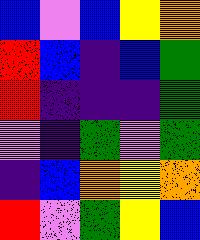[["blue", "violet", "blue", "yellow", "orange"], ["red", "blue", "indigo", "blue", "green"], ["red", "indigo", "indigo", "indigo", "green"], ["violet", "indigo", "green", "violet", "green"], ["indigo", "blue", "orange", "yellow", "orange"], ["red", "violet", "green", "yellow", "blue"]]